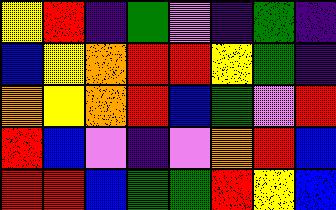[["yellow", "red", "indigo", "green", "violet", "indigo", "green", "indigo"], ["blue", "yellow", "orange", "red", "red", "yellow", "green", "indigo"], ["orange", "yellow", "orange", "red", "blue", "green", "violet", "red"], ["red", "blue", "violet", "indigo", "violet", "orange", "red", "blue"], ["red", "red", "blue", "green", "green", "red", "yellow", "blue"]]